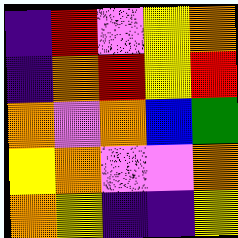[["indigo", "red", "violet", "yellow", "orange"], ["indigo", "orange", "red", "yellow", "red"], ["orange", "violet", "orange", "blue", "green"], ["yellow", "orange", "violet", "violet", "orange"], ["orange", "yellow", "indigo", "indigo", "yellow"]]